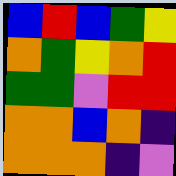[["blue", "red", "blue", "green", "yellow"], ["orange", "green", "yellow", "orange", "red"], ["green", "green", "violet", "red", "red"], ["orange", "orange", "blue", "orange", "indigo"], ["orange", "orange", "orange", "indigo", "violet"]]